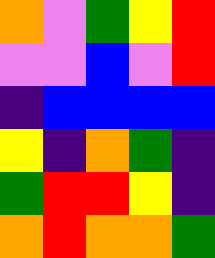[["orange", "violet", "green", "yellow", "red"], ["violet", "violet", "blue", "violet", "red"], ["indigo", "blue", "blue", "blue", "blue"], ["yellow", "indigo", "orange", "green", "indigo"], ["green", "red", "red", "yellow", "indigo"], ["orange", "red", "orange", "orange", "green"]]